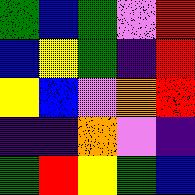[["green", "blue", "green", "violet", "red"], ["blue", "yellow", "green", "indigo", "red"], ["yellow", "blue", "violet", "orange", "red"], ["indigo", "indigo", "orange", "violet", "indigo"], ["green", "red", "yellow", "green", "blue"]]